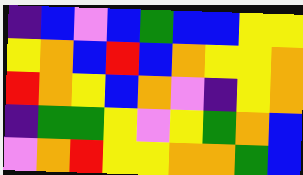[["indigo", "blue", "violet", "blue", "green", "blue", "blue", "yellow", "yellow"], ["yellow", "orange", "blue", "red", "blue", "orange", "yellow", "yellow", "orange"], ["red", "orange", "yellow", "blue", "orange", "violet", "indigo", "yellow", "orange"], ["indigo", "green", "green", "yellow", "violet", "yellow", "green", "orange", "blue"], ["violet", "orange", "red", "yellow", "yellow", "orange", "orange", "green", "blue"]]